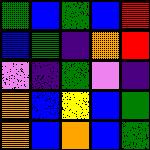[["green", "blue", "green", "blue", "red"], ["blue", "green", "indigo", "orange", "red"], ["violet", "indigo", "green", "violet", "indigo"], ["orange", "blue", "yellow", "blue", "green"], ["orange", "blue", "orange", "blue", "green"]]